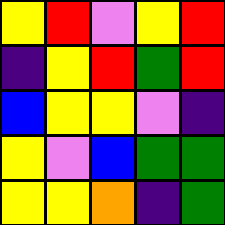[["yellow", "red", "violet", "yellow", "red"], ["indigo", "yellow", "red", "green", "red"], ["blue", "yellow", "yellow", "violet", "indigo"], ["yellow", "violet", "blue", "green", "green"], ["yellow", "yellow", "orange", "indigo", "green"]]